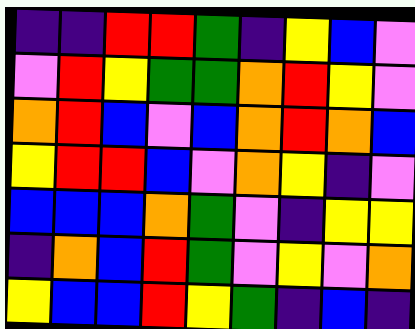[["indigo", "indigo", "red", "red", "green", "indigo", "yellow", "blue", "violet"], ["violet", "red", "yellow", "green", "green", "orange", "red", "yellow", "violet"], ["orange", "red", "blue", "violet", "blue", "orange", "red", "orange", "blue"], ["yellow", "red", "red", "blue", "violet", "orange", "yellow", "indigo", "violet"], ["blue", "blue", "blue", "orange", "green", "violet", "indigo", "yellow", "yellow"], ["indigo", "orange", "blue", "red", "green", "violet", "yellow", "violet", "orange"], ["yellow", "blue", "blue", "red", "yellow", "green", "indigo", "blue", "indigo"]]